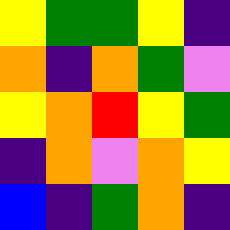[["yellow", "green", "green", "yellow", "indigo"], ["orange", "indigo", "orange", "green", "violet"], ["yellow", "orange", "red", "yellow", "green"], ["indigo", "orange", "violet", "orange", "yellow"], ["blue", "indigo", "green", "orange", "indigo"]]